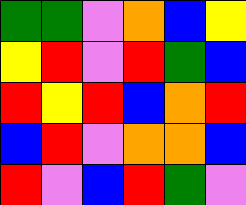[["green", "green", "violet", "orange", "blue", "yellow"], ["yellow", "red", "violet", "red", "green", "blue"], ["red", "yellow", "red", "blue", "orange", "red"], ["blue", "red", "violet", "orange", "orange", "blue"], ["red", "violet", "blue", "red", "green", "violet"]]